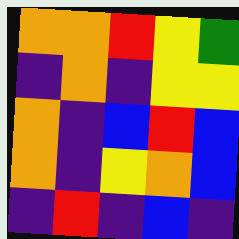[["orange", "orange", "red", "yellow", "green"], ["indigo", "orange", "indigo", "yellow", "yellow"], ["orange", "indigo", "blue", "red", "blue"], ["orange", "indigo", "yellow", "orange", "blue"], ["indigo", "red", "indigo", "blue", "indigo"]]